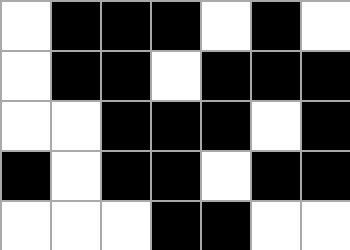[["white", "black", "black", "black", "white", "black", "white"], ["white", "black", "black", "white", "black", "black", "black"], ["white", "white", "black", "black", "black", "white", "black"], ["black", "white", "black", "black", "white", "black", "black"], ["white", "white", "white", "black", "black", "white", "white"]]